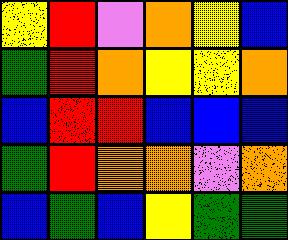[["yellow", "red", "violet", "orange", "yellow", "blue"], ["green", "red", "orange", "yellow", "yellow", "orange"], ["blue", "red", "red", "blue", "blue", "blue"], ["green", "red", "orange", "orange", "violet", "orange"], ["blue", "green", "blue", "yellow", "green", "green"]]